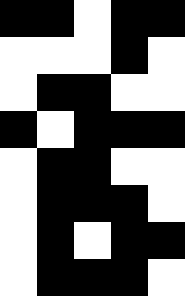[["black", "black", "white", "black", "black"], ["white", "white", "white", "black", "white"], ["white", "black", "black", "white", "white"], ["black", "white", "black", "black", "black"], ["white", "black", "black", "white", "white"], ["white", "black", "black", "black", "white"], ["white", "black", "white", "black", "black"], ["white", "black", "black", "black", "white"]]